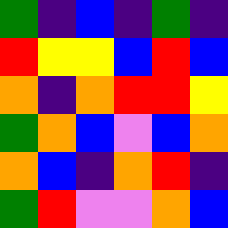[["green", "indigo", "blue", "indigo", "green", "indigo"], ["red", "yellow", "yellow", "blue", "red", "blue"], ["orange", "indigo", "orange", "red", "red", "yellow"], ["green", "orange", "blue", "violet", "blue", "orange"], ["orange", "blue", "indigo", "orange", "red", "indigo"], ["green", "red", "violet", "violet", "orange", "blue"]]